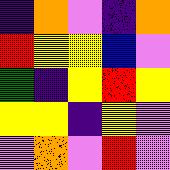[["indigo", "orange", "violet", "indigo", "orange"], ["red", "yellow", "yellow", "blue", "violet"], ["green", "indigo", "yellow", "red", "yellow"], ["yellow", "yellow", "indigo", "yellow", "violet"], ["violet", "orange", "violet", "red", "violet"]]